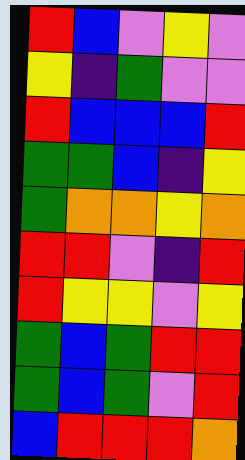[["red", "blue", "violet", "yellow", "violet"], ["yellow", "indigo", "green", "violet", "violet"], ["red", "blue", "blue", "blue", "red"], ["green", "green", "blue", "indigo", "yellow"], ["green", "orange", "orange", "yellow", "orange"], ["red", "red", "violet", "indigo", "red"], ["red", "yellow", "yellow", "violet", "yellow"], ["green", "blue", "green", "red", "red"], ["green", "blue", "green", "violet", "red"], ["blue", "red", "red", "red", "orange"]]